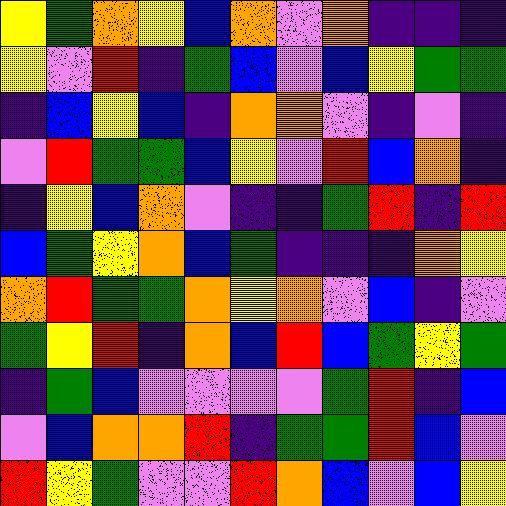[["yellow", "green", "orange", "yellow", "blue", "orange", "violet", "orange", "indigo", "indigo", "indigo"], ["yellow", "violet", "red", "indigo", "green", "blue", "violet", "blue", "yellow", "green", "green"], ["indigo", "blue", "yellow", "blue", "indigo", "orange", "orange", "violet", "indigo", "violet", "indigo"], ["violet", "red", "green", "green", "blue", "yellow", "violet", "red", "blue", "orange", "indigo"], ["indigo", "yellow", "blue", "orange", "violet", "indigo", "indigo", "green", "red", "indigo", "red"], ["blue", "green", "yellow", "orange", "blue", "green", "indigo", "indigo", "indigo", "orange", "yellow"], ["orange", "red", "green", "green", "orange", "yellow", "orange", "violet", "blue", "indigo", "violet"], ["green", "yellow", "red", "indigo", "orange", "blue", "red", "blue", "green", "yellow", "green"], ["indigo", "green", "blue", "violet", "violet", "violet", "violet", "green", "red", "indigo", "blue"], ["violet", "blue", "orange", "orange", "red", "indigo", "green", "green", "red", "blue", "violet"], ["red", "yellow", "green", "violet", "violet", "red", "orange", "blue", "violet", "blue", "yellow"]]